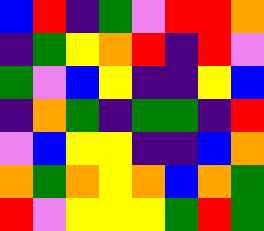[["blue", "red", "indigo", "green", "violet", "red", "red", "orange"], ["indigo", "green", "yellow", "orange", "red", "indigo", "red", "violet"], ["green", "violet", "blue", "yellow", "indigo", "indigo", "yellow", "blue"], ["indigo", "orange", "green", "indigo", "green", "green", "indigo", "red"], ["violet", "blue", "yellow", "yellow", "indigo", "indigo", "blue", "orange"], ["orange", "green", "orange", "yellow", "orange", "blue", "orange", "green"], ["red", "violet", "yellow", "yellow", "yellow", "green", "red", "green"]]